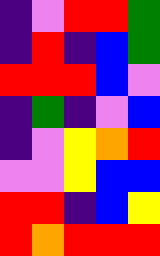[["indigo", "violet", "red", "red", "green"], ["indigo", "red", "indigo", "blue", "green"], ["red", "red", "red", "blue", "violet"], ["indigo", "green", "indigo", "violet", "blue"], ["indigo", "violet", "yellow", "orange", "red"], ["violet", "violet", "yellow", "blue", "blue"], ["red", "red", "indigo", "blue", "yellow"], ["red", "orange", "red", "red", "red"]]